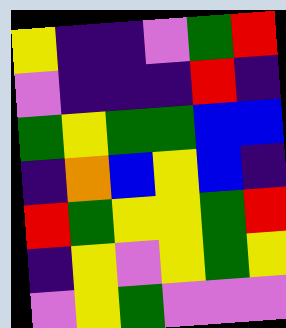[["yellow", "indigo", "indigo", "violet", "green", "red"], ["violet", "indigo", "indigo", "indigo", "red", "indigo"], ["green", "yellow", "green", "green", "blue", "blue"], ["indigo", "orange", "blue", "yellow", "blue", "indigo"], ["red", "green", "yellow", "yellow", "green", "red"], ["indigo", "yellow", "violet", "yellow", "green", "yellow"], ["violet", "yellow", "green", "violet", "violet", "violet"]]